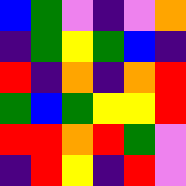[["blue", "green", "violet", "indigo", "violet", "orange"], ["indigo", "green", "yellow", "green", "blue", "indigo"], ["red", "indigo", "orange", "indigo", "orange", "red"], ["green", "blue", "green", "yellow", "yellow", "red"], ["red", "red", "orange", "red", "green", "violet"], ["indigo", "red", "yellow", "indigo", "red", "violet"]]